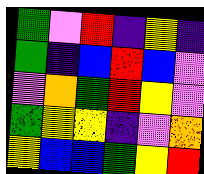[["green", "violet", "red", "indigo", "yellow", "indigo"], ["green", "indigo", "blue", "red", "blue", "violet"], ["violet", "orange", "green", "red", "yellow", "violet"], ["green", "yellow", "yellow", "indigo", "violet", "orange"], ["yellow", "blue", "blue", "green", "yellow", "red"]]